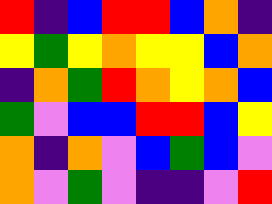[["red", "indigo", "blue", "red", "red", "blue", "orange", "indigo"], ["yellow", "green", "yellow", "orange", "yellow", "yellow", "blue", "orange"], ["indigo", "orange", "green", "red", "orange", "yellow", "orange", "blue"], ["green", "violet", "blue", "blue", "red", "red", "blue", "yellow"], ["orange", "indigo", "orange", "violet", "blue", "green", "blue", "violet"], ["orange", "violet", "green", "violet", "indigo", "indigo", "violet", "red"]]